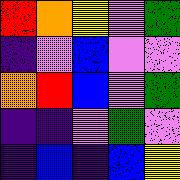[["red", "orange", "yellow", "violet", "green"], ["indigo", "violet", "blue", "violet", "violet"], ["orange", "red", "blue", "violet", "green"], ["indigo", "indigo", "violet", "green", "violet"], ["indigo", "blue", "indigo", "blue", "yellow"]]